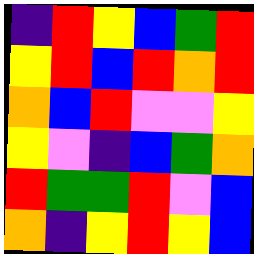[["indigo", "red", "yellow", "blue", "green", "red"], ["yellow", "red", "blue", "red", "orange", "red"], ["orange", "blue", "red", "violet", "violet", "yellow"], ["yellow", "violet", "indigo", "blue", "green", "orange"], ["red", "green", "green", "red", "violet", "blue"], ["orange", "indigo", "yellow", "red", "yellow", "blue"]]